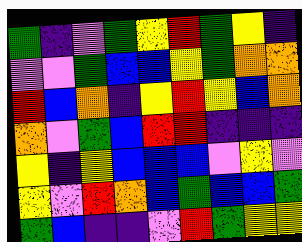[["green", "indigo", "violet", "green", "yellow", "red", "green", "yellow", "indigo"], ["violet", "violet", "green", "blue", "blue", "yellow", "green", "orange", "orange"], ["red", "blue", "orange", "indigo", "yellow", "red", "yellow", "blue", "orange"], ["orange", "violet", "green", "blue", "red", "red", "indigo", "indigo", "indigo"], ["yellow", "indigo", "yellow", "blue", "blue", "blue", "violet", "yellow", "violet"], ["yellow", "violet", "red", "orange", "blue", "green", "blue", "blue", "green"], ["green", "blue", "indigo", "indigo", "violet", "red", "green", "yellow", "yellow"]]